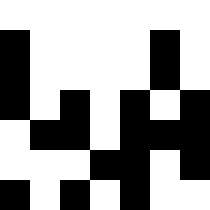[["white", "white", "white", "white", "white", "white", "white"], ["black", "white", "white", "white", "white", "black", "white"], ["black", "white", "white", "white", "white", "black", "white"], ["black", "white", "black", "white", "black", "white", "black"], ["white", "black", "black", "white", "black", "black", "black"], ["white", "white", "white", "black", "black", "white", "black"], ["black", "white", "black", "white", "black", "white", "white"]]